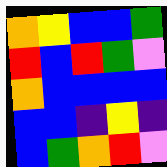[["orange", "yellow", "blue", "blue", "green"], ["red", "blue", "red", "green", "violet"], ["orange", "blue", "blue", "blue", "blue"], ["blue", "blue", "indigo", "yellow", "indigo"], ["blue", "green", "orange", "red", "violet"]]